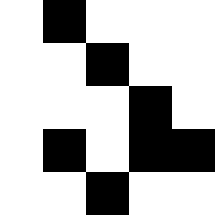[["white", "black", "white", "white", "white"], ["white", "white", "black", "white", "white"], ["white", "white", "white", "black", "white"], ["white", "black", "white", "black", "black"], ["white", "white", "black", "white", "white"]]